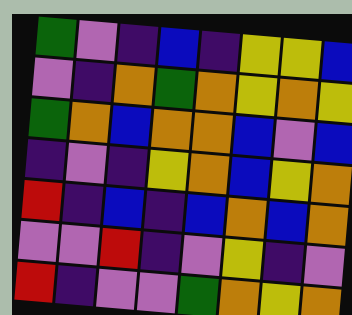[["green", "violet", "indigo", "blue", "indigo", "yellow", "yellow", "blue"], ["violet", "indigo", "orange", "green", "orange", "yellow", "orange", "yellow"], ["green", "orange", "blue", "orange", "orange", "blue", "violet", "blue"], ["indigo", "violet", "indigo", "yellow", "orange", "blue", "yellow", "orange"], ["red", "indigo", "blue", "indigo", "blue", "orange", "blue", "orange"], ["violet", "violet", "red", "indigo", "violet", "yellow", "indigo", "violet"], ["red", "indigo", "violet", "violet", "green", "orange", "yellow", "orange"]]